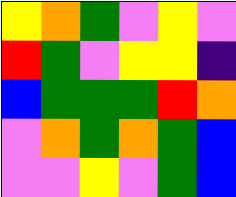[["yellow", "orange", "green", "violet", "yellow", "violet"], ["red", "green", "violet", "yellow", "yellow", "indigo"], ["blue", "green", "green", "green", "red", "orange"], ["violet", "orange", "green", "orange", "green", "blue"], ["violet", "violet", "yellow", "violet", "green", "blue"]]